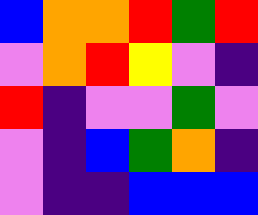[["blue", "orange", "orange", "red", "green", "red"], ["violet", "orange", "red", "yellow", "violet", "indigo"], ["red", "indigo", "violet", "violet", "green", "violet"], ["violet", "indigo", "blue", "green", "orange", "indigo"], ["violet", "indigo", "indigo", "blue", "blue", "blue"]]